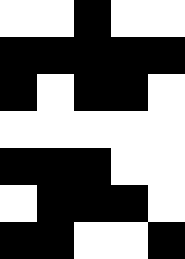[["white", "white", "black", "white", "white"], ["black", "black", "black", "black", "black"], ["black", "white", "black", "black", "white"], ["white", "white", "white", "white", "white"], ["black", "black", "black", "white", "white"], ["white", "black", "black", "black", "white"], ["black", "black", "white", "white", "black"]]